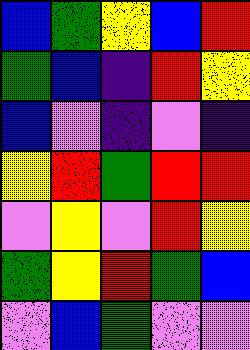[["blue", "green", "yellow", "blue", "red"], ["green", "blue", "indigo", "red", "yellow"], ["blue", "violet", "indigo", "violet", "indigo"], ["yellow", "red", "green", "red", "red"], ["violet", "yellow", "violet", "red", "yellow"], ["green", "yellow", "red", "green", "blue"], ["violet", "blue", "green", "violet", "violet"]]